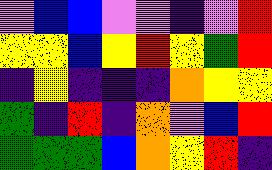[["violet", "blue", "blue", "violet", "violet", "indigo", "violet", "red"], ["yellow", "yellow", "blue", "yellow", "red", "yellow", "green", "red"], ["indigo", "yellow", "indigo", "indigo", "indigo", "orange", "yellow", "yellow"], ["green", "indigo", "red", "indigo", "orange", "violet", "blue", "red"], ["green", "green", "green", "blue", "orange", "yellow", "red", "indigo"]]